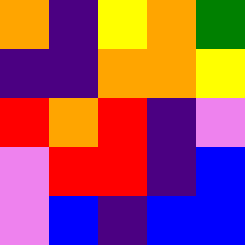[["orange", "indigo", "yellow", "orange", "green"], ["indigo", "indigo", "orange", "orange", "yellow"], ["red", "orange", "red", "indigo", "violet"], ["violet", "red", "red", "indigo", "blue"], ["violet", "blue", "indigo", "blue", "blue"]]